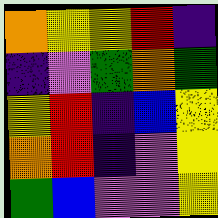[["orange", "yellow", "yellow", "red", "indigo"], ["indigo", "violet", "green", "orange", "green"], ["yellow", "red", "indigo", "blue", "yellow"], ["orange", "red", "indigo", "violet", "yellow"], ["green", "blue", "violet", "violet", "yellow"]]